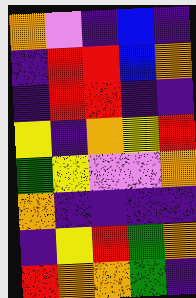[["orange", "violet", "indigo", "blue", "indigo"], ["indigo", "red", "red", "blue", "orange"], ["indigo", "red", "red", "indigo", "indigo"], ["yellow", "indigo", "orange", "yellow", "red"], ["green", "yellow", "violet", "violet", "orange"], ["orange", "indigo", "indigo", "indigo", "indigo"], ["indigo", "yellow", "red", "green", "orange"], ["red", "orange", "orange", "green", "indigo"]]